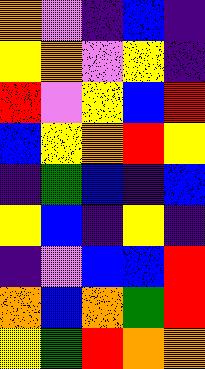[["orange", "violet", "indigo", "blue", "indigo"], ["yellow", "orange", "violet", "yellow", "indigo"], ["red", "violet", "yellow", "blue", "red"], ["blue", "yellow", "orange", "red", "yellow"], ["indigo", "green", "blue", "indigo", "blue"], ["yellow", "blue", "indigo", "yellow", "indigo"], ["indigo", "violet", "blue", "blue", "red"], ["orange", "blue", "orange", "green", "red"], ["yellow", "green", "red", "orange", "orange"]]